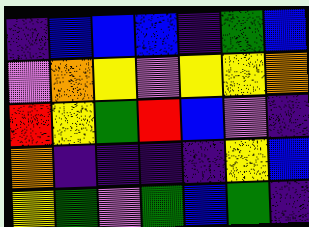[["indigo", "blue", "blue", "blue", "indigo", "green", "blue"], ["violet", "orange", "yellow", "violet", "yellow", "yellow", "orange"], ["red", "yellow", "green", "red", "blue", "violet", "indigo"], ["orange", "indigo", "indigo", "indigo", "indigo", "yellow", "blue"], ["yellow", "green", "violet", "green", "blue", "green", "indigo"]]